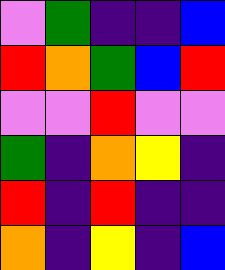[["violet", "green", "indigo", "indigo", "blue"], ["red", "orange", "green", "blue", "red"], ["violet", "violet", "red", "violet", "violet"], ["green", "indigo", "orange", "yellow", "indigo"], ["red", "indigo", "red", "indigo", "indigo"], ["orange", "indigo", "yellow", "indigo", "blue"]]